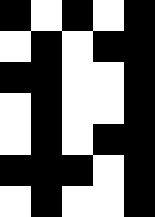[["black", "white", "black", "white", "black"], ["white", "black", "white", "black", "black"], ["black", "black", "white", "white", "black"], ["white", "black", "white", "white", "black"], ["white", "black", "white", "black", "black"], ["black", "black", "black", "white", "black"], ["white", "black", "white", "white", "black"]]